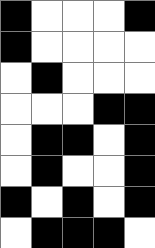[["black", "white", "white", "white", "black"], ["black", "white", "white", "white", "white"], ["white", "black", "white", "white", "white"], ["white", "white", "white", "black", "black"], ["white", "black", "black", "white", "black"], ["white", "black", "white", "white", "black"], ["black", "white", "black", "white", "black"], ["white", "black", "black", "black", "white"]]